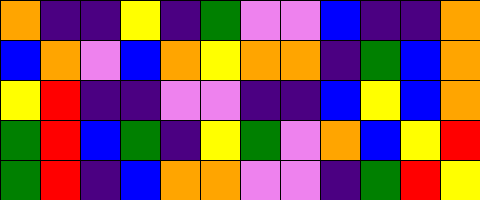[["orange", "indigo", "indigo", "yellow", "indigo", "green", "violet", "violet", "blue", "indigo", "indigo", "orange"], ["blue", "orange", "violet", "blue", "orange", "yellow", "orange", "orange", "indigo", "green", "blue", "orange"], ["yellow", "red", "indigo", "indigo", "violet", "violet", "indigo", "indigo", "blue", "yellow", "blue", "orange"], ["green", "red", "blue", "green", "indigo", "yellow", "green", "violet", "orange", "blue", "yellow", "red"], ["green", "red", "indigo", "blue", "orange", "orange", "violet", "violet", "indigo", "green", "red", "yellow"]]